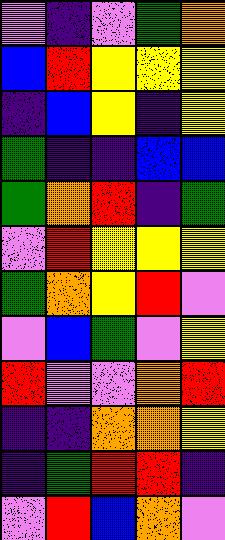[["violet", "indigo", "violet", "green", "orange"], ["blue", "red", "yellow", "yellow", "yellow"], ["indigo", "blue", "yellow", "indigo", "yellow"], ["green", "indigo", "indigo", "blue", "blue"], ["green", "orange", "red", "indigo", "green"], ["violet", "red", "yellow", "yellow", "yellow"], ["green", "orange", "yellow", "red", "violet"], ["violet", "blue", "green", "violet", "yellow"], ["red", "violet", "violet", "orange", "red"], ["indigo", "indigo", "orange", "orange", "yellow"], ["indigo", "green", "red", "red", "indigo"], ["violet", "red", "blue", "orange", "violet"]]